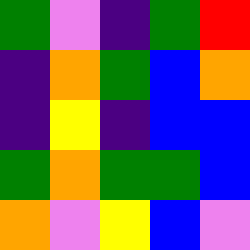[["green", "violet", "indigo", "green", "red"], ["indigo", "orange", "green", "blue", "orange"], ["indigo", "yellow", "indigo", "blue", "blue"], ["green", "orange", "green", "green", "blue"], ["orange", "violet", "yellow", "blue", "violet"]]